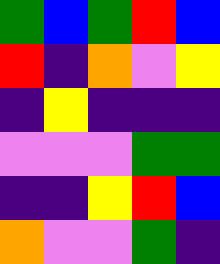[["green", "blue", "green", "red", "blue"], ["red", "indigo", "orange", "violet", "yellow"], ["indigo", "yellow", "indigo", "indigo", "indigo"], ["violet", "violet", "violet", "green", "green"], ["indigo", "indigo", "yellow", "red", "blue"], ["orange", "violet", "violet", "green", "indigo"]]